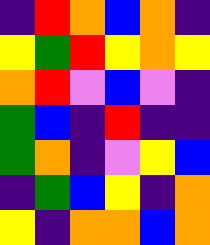[["indigo", "red", "orange", "blue", "orange", "indigo"], ["yellow", "green", "red", "yellow", "orange", "yellow"], ["orange", "red", "violet", "blue", "violet", "indigo"], ["green", "blue", "indigo", "red", "indigo", "indigo"], ["green", "orange", "indigo", "violet", "yellow", "blue"], ["indigo", "green", "blue", "yellow", "indigo", "orange"], ["yellow", "indigo", "orange", "orange", "blue", "orange"]]